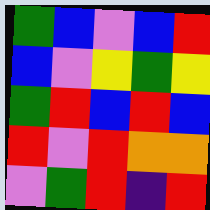[["green", "blue", "violet", "blue", "red"], ["blue", "violet", "yellow", "green", "yellow"], ["green", "red", "blue", "red", "blue"], ["red", "violet", "red", "orange", "orange"], ["violet", "green", "red", "indigo", "red"]]